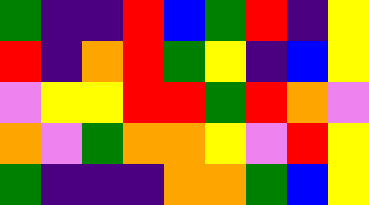[["green", "indigo", "indigo", "red", "blue", "green", "red", "indigo", "yellow"], ["red", "indigo", "orange", "red", "green", "yellow", "indigo", "blue", "yellow"], ["violet", "yellow", "yellow", "red", "red", "green", "red", "orange", "violet"], ["orange", "violet", "green", "orange", "orange", "yellow", "violet", "red", "yellow"], ["green", "indigo", "indigo", "indigo", "orange", "orange", "green", "blue", "yellow"]]